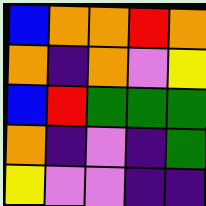[["blue", "orange", "orange", "red", "orange"], ["orange", "indigo", "orange", "violet", "yellow"], ["blue", "red", "green", "green", "green"], ["orange", "indigo", "violet", "indigo", "green"], ["yellow", "violet", "violet", "indigo", "indigo"]]